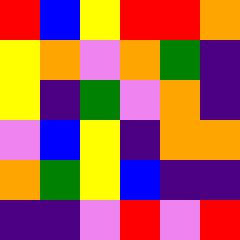[["red", "blue", "yellow", "red", "red", "orange"], ["yellow", "orange", "violet", "orange", "green", "indigo"], ["yellow", "indigo", "green", "violet", "orange", "indigo"], ["violet", "blue", "yellow", "indigo", "orange", "orange"], ["orange", "green", "yellow", "blue", "indigo", "indigo"], ["indigo", "indigo", "violet", "red", "violet", "red"]]